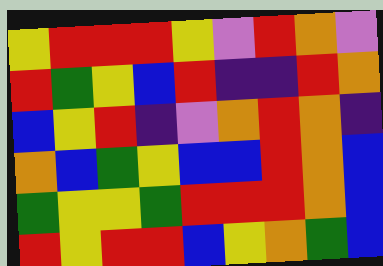[["yellow", "red", "red", "red", "yellow", "violet", "red", "orange", "violet"], ["red", "green", "yellow", "blue", "red", "indigo", "indigo", "red", "orange"], ["blue", "yellow", "red", "indigo", "violet", "orange", "red", "orange", "indigo"], ["orange", "blue", "green", "yellow", "blue", "blue", "red", "orange", "blue"], ["green", "yellow", "yellow", "green", "red", "red", "red", "orange", "blue"], ["red", "yellow", "red", "red", "blue", "yellow", "orange", "green", "blue"]]